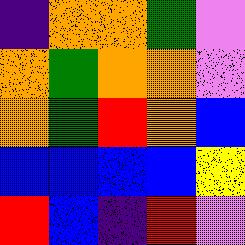[["indigo", "orange", "orange", "green", "violet"], ["orange", "green", "orange", "orange", "violet"], ["orange", "green", "red", "orange", "blue"], ["blue", "blue", "blue", "blue", "yellow"], ["red", "blue", "indigo", "red", "violet"]]